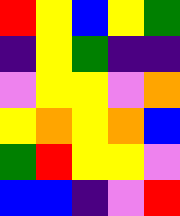[["red", "yellow", "blue", "yellow", "green"], ["indigo", "yellow", "green", "indigo", "indigo"], ["violet", "yellow", "yellow", "violet", "orange"], ["yellow", "orange", "yellow", "orange", "blue"], ["green", "red", "yellow", "yellow", "violet"], ["blue", "blue", "indigo", "violet", "red"]]